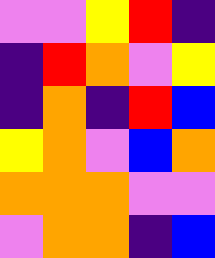[["violet", "violet", "yellow", "red", "indigo"], ["indigo", "red", "orange", "violet", "yellow"], ["indigo", "orange", "indigo", "red", "blue"], ["yellow", "orange", "violet", "blue", "orange"], ["orange", "orange", "orange", "violet", "violet"], ["violet", "orange", "orange", "indigo", "blue"]]